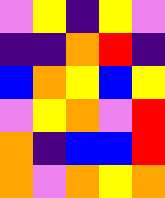[["violet", "yellow", "indigo", "yellow", "violet"], ["indigo", "indigo", "orange", "red", "indigo"], ["blue", "orange", "yellow", "blue", "yellow"], ["violet", "yellow", "orange", "violet", "red"], ["orange", "indigo", "blue", "blue", "red"], ["orange", "violet", "orange", "yellow", "orange"]]